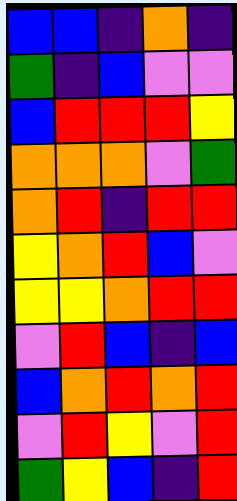[["blue", "blue", "indigo", "orange", "indigo"], ["green", "indigo", "blue", "violet", "violet"], ["blue", "red", "red", "red", "yellow"], ["orange", "orange", "orange", "violet", "green"], ["orange", "red", "indigo", "red", "red"], ["yellow", "orange", "red", "blue", "violet"], ["yellow", "yellow", "orange", "red", "red"], ["violet", "red", "blue", "indigo", "blue"], ["blue", "orange", "red", "orange", "red"], ["violet", "red", "yellow", "violet", "red"], ["green", "yellow", "blue", "indigo", "red"]]